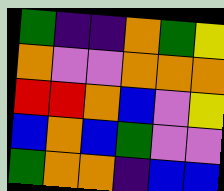[["green", "indigo", "indigo", "orange", "green", "yellow"], ["orange", "violet", "violet", "orange", "orange", "orange"], ["red", "red", "orange", "blue", "violet", "yellow"], ["blue", "orange", "blue", "green", "violet", "violet"], ["green", "orange", "orange", "indigo", "blue", "blue"]]